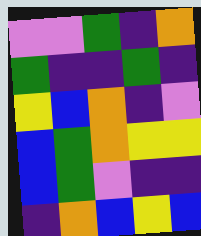[["violet", "violet", "green", "indigo", "orange"], ["green", "indigo", "indigo", "green", "indigo"], ["yellow", "blue", "orange", "indigo", "violet"], ["blue", "green", "orange", "yellow", "yellow"], ["blue", "green", "violet", "indigo", "indigo"], ["indigo", "orange", "blue", "yellow", "blue"]]